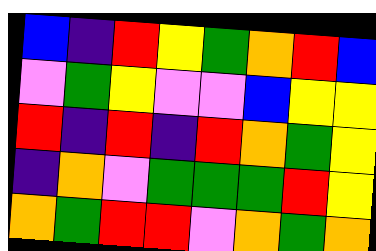[["blue", "indigo", "red", "yellow", "green", "orange", "red", "blue"], ["violet", "green", "yellow", "violet", "violet", "blue", "yellow", "yellow"], ["red", "indigo", "red", "indigo", "red", "orange", "green", "yellow"], ["indigo", "orange", "violet", "green", "green", "green", "red", "yellow"], ["orange", "green", "red", "red", "violet", "orange", "green", "orange"]]